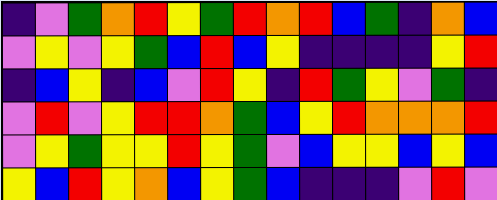[["indigo", "violet", "green", "orange", "red", "yellow", "green", "red", "orange", "red", "blue", "green", "indigo", "orange", "blue"], ["violet", "yellow", "violet", "yellow", "green", "blue", "red", "blue", "yellow", "indigo", "indigo", "indigo", "indigo", "yellow", "red"], ["indigo", "blue", "yellow", "indigo", "blue", "violet", "red", "yellow", "indigo", "red", "green", "yellow", "violet", "green", "indigo"], ["violet", "red", "violet", "yellow", "red", "red", "orange", "green", "blue", "yellow", "red", "orange", "orange", "orange", "red"], ["violet", "yellow", "green", "yellow", "yellow", "red", "yellow", "green", "violet", "blue", "yellow", "yellow", "blue", "yellow", "blue"], ["yellow", "blue", "red", "yellow", "orange", "blue", "yellow", "green", "blue", "indigo", "indigo", "indigo", "violet", "red", "violet"]]